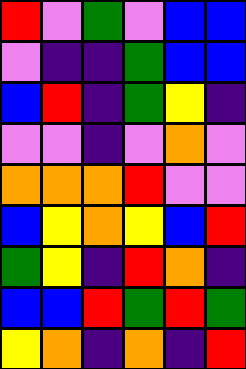[["red", "violet", "green", "violet", "blue", "blue"], ["violet", "indigo", "indigo", "green", "blue", "blue"], ["blue", "red", "indigo", "green", "yellow", "indigo"], ["violet", "violet", "indigo", "violet", "orange", "violet"], ["orange", "orange", "orange", "red", "violet", "violet"], ["blue", "yellow", "orange", "yellow", "blue", "red"], ["green", "yellow", "indigo", "red", "orange", "indigo"], ["blue", "blue", "red", "green", "red", "green"], ["yellow", "orange", "indigo", "orange", "indigo", "red"]]